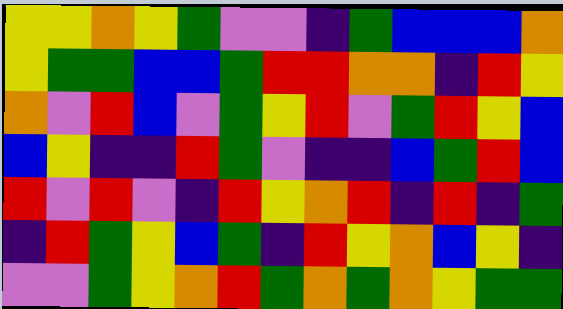[["yellow", "yellow", "orange", "yellow", "green", "violet", "violet", "indigo", "green", "blue", "blue", "blue", "orange"], ["yellow", "green", "green", "blue", "blue", "green", "red", "red", "orange", "orange", "indigo", "red", "yellow"], ["orange", "violet", "red", "blue", "violet", "green", "yellow", "red", "violet", "green", "red", "yellow", "blue"], ["blue", "yellow", "indigo", "indigo", "red", "green", "violet", "indigo", "indigo", "blue", "green", "red", "blue"], ["red", "violet", "red", "violet", "indigo", "red", "yellow", "orange", "red", "indigo", "red", "indigo", "green"], ["indigo", "red", "green", "yellow", "blue", "green", "indigo", "red", "yellow", "orange", "blue", "yellow", "indigo"], ["violet", "violet", "green", "yellow", "orange", "red", "green", "orange", "green", "orange", "yellow", "green", "green"]]